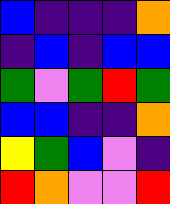[["blue", "indigo", "indigo", "indigo", "orange"], ["indigo", "blue", "indigo", "blue", "blue"], ["green", "violet", "green", "red", "green"], ["blue", "blue", "indigo", "indigo", "orange"], ["yellow", "green", "blue", "violet", "indigo"], ["red", "orange", "violet", "violet", "red"]]